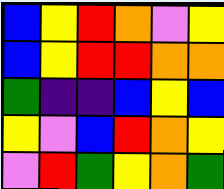[["blue", "yellow", "red", "orange", "violet", "yellow"], ["blue", "yellow", "red", "red", "orange", "orange"], ["green", "indigo", "indigo", "blue", "yellow", "blue"], ["yellow", "violet", "blue", "red", "orange", "yellow"], ["violet", "red", "green", "yellow", "orange", "green"]]